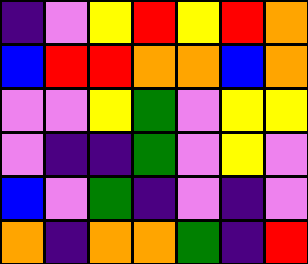[["indigo", "violet", "yellow", "red", "yellow", "red", "orange"], ["blue", "red", "red", "orange", "orange", "blue", "orange"], ["violet", "violet", "yellow", "green", "violet", "yellow", "yellow"], ["violet", "indigo", "indigo", "green", "violet", "yellow", "violet"], ["blue", "violet", "green", "indigo", "violet", "indigo", "violet"], ["orange", "indigo", "orange", "orange", "green", "indigo", "red"]]